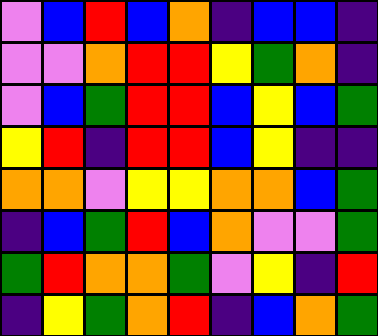[["violet", "blue", "red", "blue", "orange", "indigo", "blue", "blue", "indigo"], ["violet", "violet", "orange", "red", "red", "yellow", "green", "orange", "indigo"], ["violet", "blue", "green", "red", "red", "blue", "yellow", "blue", "green"], ["yellow", "red", "indigo", "red", "red", "blue", "yellow", "indigo", "indigo"], ["orange", "orange", "violet", "yellow", "yellow", "orange", "orange", "blue", "green"], ["indigo", "blue", "green", "red", "blue", "orange", "violet", "violet", "green"], ["green", "red", "orange", "orange", "green", "violet", "yellow", "indigo", "red"], ["indigo", "yellow", "green", "orange", "red", "indigo", "blue", "orange", "green"]]